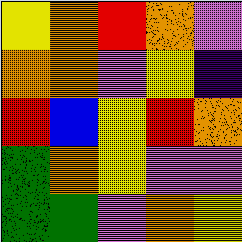[["yellow", "orange", "red", "orange", "violet"], ["orange", "orange", "violet", "yellow", "indigo"], ["red", "blue", "yellow", "red", "orange"], ["green", "orange", "yellow", "violet", "violet"], ["green", "green", "violet", "orange", "yellow"]]